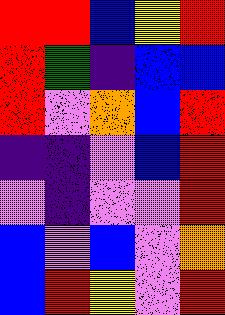[["red", "red", "blue", "yellow", "red"], ["red", "green", "indigo", "blue", "blue"], ["red", "violet", "orange", "blue", "red"], ["indigo", "indigo", "violet", "blue", "red"], ["violet", "indigo", "violet", "violet", "red"], ["blue", "violet", "blue", "violet", "orange"], ["blue", "red", "yellow", "violet", "red"]]